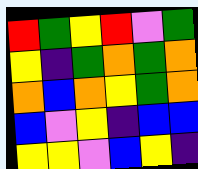[["red", "green", "yellow", "red", "violet", "green"], ["yellow", "indigo", "green", "orange", "green", "orange"], ["orange", "blue", "orange", "yellow", "green", "orange"], ["blue", "violet", "yellow", "indigo", "blue", "blue"], ["yellow", "yellow", "violet", "blue", "yellow", "indigo"]]